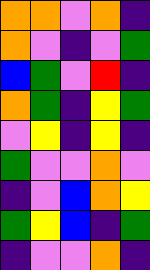[["orange", "orange", "violet", "orange", "indigo"], ["orange", "violet", "indigo", "violet", "green"], ["blue", "green", "violet", "red", "indigo"], ["orange", "green", "indigo", "yellow", "green"], ["violet", "yellow", "indigo", "yellow", "indigo"], ["green", "violet", "violet", "orange", "violet"], ["indigo", "violet", "blue", "orange", "yellow"], ["green", "yellow", "blue", "indigo", "green"], ["indigo", "violet", "violet", "orange", "indigo"]]